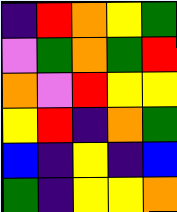[["indigo", "red", "orange", "yellow", "green"], ["violet", "green", "orange", "green", "red"], ["orange", "violet", "red", "yellow", "yellow"], ["yellow", "red", "indigo", "orange", "green"], ["blue", "indigo", "yellow", "indigo", "blue"], ["green", "indigo", "yellow", "yellow", "orange"]]